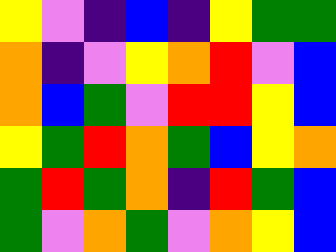[["yellow", "violet", "indigo", "blue", "indigo", "yellow", "green", "green"], ["orange", "indigo", "violet", "yellow", "orange", "red", "violet", "blue"], ["orange", "blue", "green", "violet", "red", "red", "yellow", "blue"], ["yellow", "green", "red", "orange", "green", "blue", "yellow", "orange"], ["green", "red", "green", "orange", "indigo", "red", "green", "blue"], ["green", "violet", "orange", "green", "violet", "orange", "yellow", "blue"]]